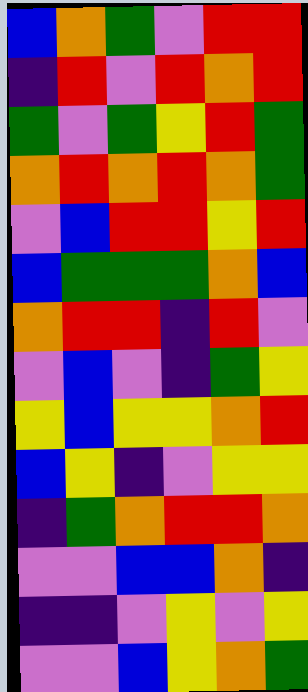[["blue", "orange", "green", "violet", "red", "red"], ["indigo", "red", "violet", "red", "orange", "red"], ["green", "violet", "green", "yellow", "red", "green"], ["orange", "red", "orange", "red", "orange", "green"], ["violet", "blue", "red", "red", "yellow", "red"], ["blue", "green", "green", "green", "orange", "blue"], ["orange", "red", "red", "indigo", "red", "violet"], ["violet", "blue", "violet", "indigo", "green", "yellow"], ["yellow", "blue", "yellow", "yellow", "orange", "red"], ["blue", "yellow", "indigo", "violet", "yellow", "yellow"], ["indigo", "green", "orange", "red", "red", "orange"], ["violet", "violet", "blue", "blue", "orange", "indigo"], ["indigo", "indigo", "violet", "yellow", "violet", "yellow"], ["violet", "violet", "blue", "yellow", "orange", "green"]]